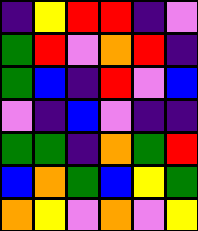[["indigo", "yellow", "red", "red", "indigo", "violet"], ["green", "red", "violet", "orange", "red", "indigo"], ["green", "blue", "indigo", "red", "violet", "blue"], ["violet", "indigo", "blue", "violet", "indigo", "indigo"], ["green", "green", "indigo", "orange", "green", "red"], ["blue", "orange", "green", "blue", "yellow", "green"], ["orange", "yellow", "violet", "orange", "violet", "yellow"]]